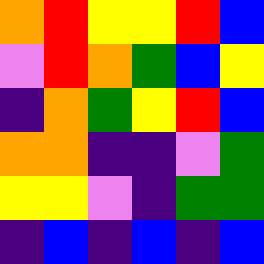[["orange", "red", "yellow", "yellow", "red", "blue"], ["violet", "red", "orange", "green", "blue", "yellow"], ["indigo", "orange", "green", "yellow", "red", "blue"], ["orange", "orange", "indigo", "indigo", "violet", "green"], ["yellow", "yellow", "violet", "indigo", "green", "green"], ["indigo", "blue", "indigo", "blue", "indigo", "blue"]]